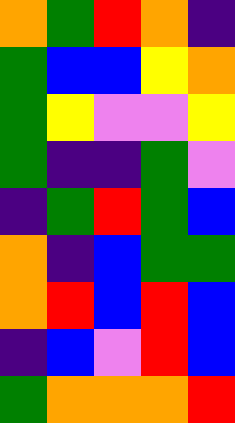[["orange", "green", "red", "orange", "indigo"], ["green", "blue", "blue", "yellow", "orange"], ["green", "yellow", "violet", "violet", "yellow"], ["green", "indigo", "indigo", "green", "violet"], ["indigo", "green", "red", "green", "blue"], ["orange", "indigo", "blue", "green", "green"], ["orange", "red", "blue", "red", "blue"], ["indigo", "blue", "violet", "red", "blue"], ["green", "orange", "orange", "orange", "red"]]